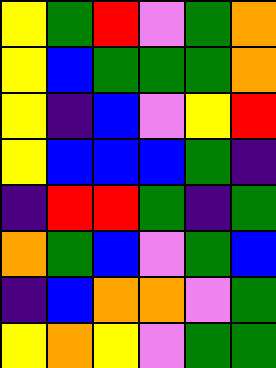[["yellow", "green", "red", "violet", "green", "orange"], ["yellow", "blue", "green", "green", "green", "orange"], ["yellow", "indigo", "blue", "violet", "yellow", "red"], ["yellow", "blue", "blue", "blue", "green", "indigo"], ["indigo", "red", "red", "green", "indigo", "green"], ["orange", "green", "blue", "violet", "green", "blue"], ["indigo", "blue", "orange", "orange", "violet", "green"], ["yellow", "orange", "yellow", "violet", "green", "green"]]